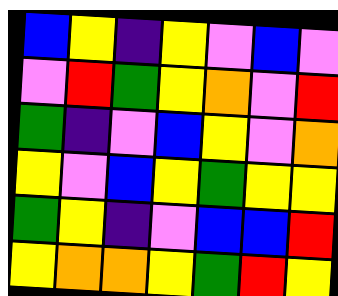[["blue", "yellow", "indigo", "yellow", "violet", "blue", "violet"], ["violet", "red", "green", "yellow", "orange", "violet", "red"], ["green", "indigo", "violet", "blue", "yellow", "violet", "orange"], ["yellow", "violet", "blue", "yellow", "green", "yellow", "yellow"], ["green", "yellow", "indigo", "violet", "blue", "blue", "red"], ["yellow", "orange", "orange", "yellow", "green", "red", "yellow"]]